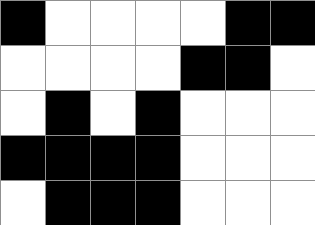[["black", "white", "white", "white", "white", "black", "black"], ["white", "white", "white", "white", "black", "black", "white"], ["white", "black", "white", "black", "white", "white", "white"], ["black", "black", "black", "black", "white", "white", "white"], ["white", "black", "black", "black", "white", "white", "white"]]